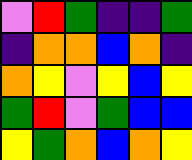[["violet", "red", "green", "indigo", "indigo", "green"], ["indigo", "orange", "orange", "blue", "orange", "indigo"], ["orange", "yellow", "violet", "yellow", "blue", "yellow"], ["green", "red", "violet", "green", "blue", "blue"], ["yellow", "green", "orange", "blue", "orange", "yellow"]]